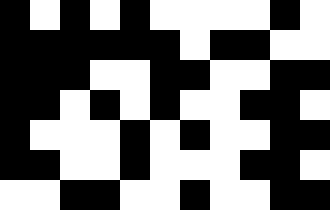[["black", "white", "black", "white", "black", "white", "white", "white", "white", "black", "white"], ["black", "black", "black", "black", "black", "black", "white", "black", "black", "white", "white"], ["black", "black", "black", "white", "white", "black", "black", "white", "white", "black", "black"], ["black", "black", "white", "black", "white", "black", "white", "white", "black", "black", "white"], ["black", "white", "white", "white", "black", "white", "black", "white", "white", "black", "black"], ["black", "black", "white", "white", "black", "white", "white", "white", "black", "black", "white"], ["white", "white", "black", "black", "white", "white", "black", "white", "white", "black", "black"]]